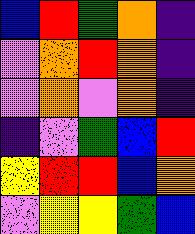[["blue", "red", "green", "orange", "indigo"], ["violet", "orange", "red", "orange", "indigo"], ["violet", "orange", "violet", "orange", "indigo"], ["indigo", "violet", "green", "blue", "red"], ["yellow", "red", "red", "blue", "orange"], ["violet", "yellow", "yellow", "green", "blue"]]